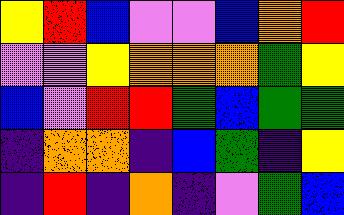[["yellow", "red", "blue", "violet", "violet", "blue", "orange", "red"], ["violet", "violet", "yellow", "orange", "orange", "orange", "green", "yellow"], ["blue", "violet", "red", "red", "green", "blue", "green", "green"], ["indigo", "orange", "orange", "indigo", "blue", "green", "indigo", "yellow"], ["indigo", "red", "indigo", "orange", "indigo", "violet", "green", "blue"]]